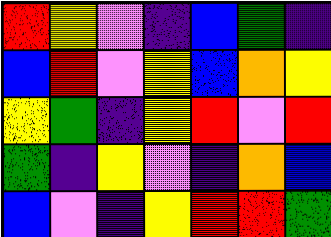[["red", "yellow", "violet", "indigo", "blue", "green", "indigo"], ["blue", "red", "violet", "yellow", "blue", "orange", "yellow"], ["yellow", "green", "indigo", "yellow", "red", "violet", "red"], ["green", "indigo", "yellow", "violet", "indigo", "orange", "blue"], ["blue", "violet", "indigo", "yellow", "red", "red", "green"]]